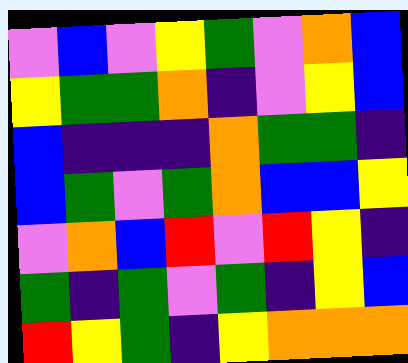[["violet", "blue", "violet", "yellow", "green", "violet", "orange", "blue"], ["yellow", "green", "green", "orange", "indigo", "violet", "yellow", "blue"], ["blue", "indigo", "indigo", "indigo", "orange", "green", "green", "indigo"], ["blue", "green", "violet", "green", "orange", "blue", "blue", "yellow"], ["violet", "orange", "blue", "red", "violet", "red", "yellow", "indigo"], ["green", "indigo", "green", "violet", "green", "indigo", "yellow", "blue"], ["red", "yellow", "green", "indigo", "yellow", "orange", "orange", "orange"]]